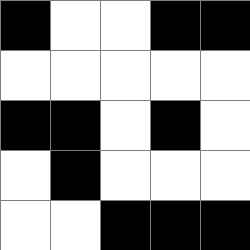[["black", "white", "white", "black", "black"], ["white", "white", "white", "white", "white"], ["black", "black", "white", "black", "white"], ["white", "black", "white", "white", "white"], ["white", "white", "black", "black", "black"]]